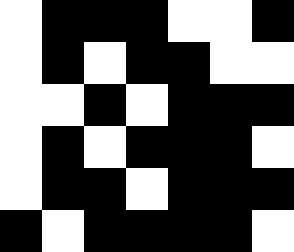[["white", "black", "black", "black", "white", "white", "black"], ["white", "black", "white", "black", "black", "white", "white"], ["white", "white", "black", "white", "black", "black", "black"], ["white", "black", "white", "black", "black", "black", "white"], ["white", "black", "black", "white", "black", "black", "black"], ["black", "white", "black", "black", "black", "black", "white"]]